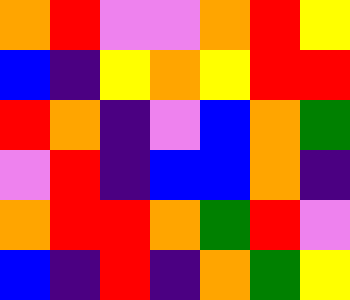[["orange", "red", "violet", "violet", "orange", "red", "yellow"], ["blue", "indigo", "yellow", "orange", "yellow", "red", "red"], ["red", "orange", "indigo", "violet", "blue", "orange", "green"], ["violet", "red", "indigo", "blue", "blue", "orange", "indigo"], ["orange", "red", "red", "orange", "green", "red", "violet"], ["blue", "indigo", "red", "indigo", "orange", "green", "yellow"]]